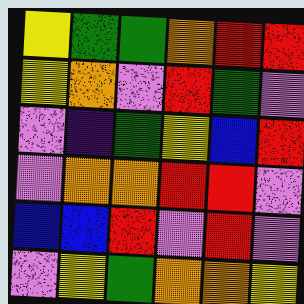[["yellow", "green", "green", "orange", "red", "red"], ["yellow", "orange", "violet", "red", "green", "violet"], ["violet", "indigo", "green", "yellow", "blue", "red"], ["violet", "orange", "orange", "red", "red", "violet"], ["blue", "blue", "red", "violet", "red", "violet"], ["violet", "yellow", "green", "orange", "orange", "yellow"]]